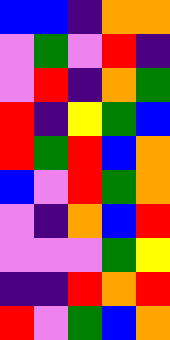[["blue", "blue", "indigo", "orange", "orange"], ["violet", "green", "violet", "red", "indigo"], ["violet", "red", "indigo", "orange", "green"], ["red", "indigo", "yellow", "green", "blue"], ["red", "green", "red", "blue", "orange"], ["blue", "violet", "red", "green", "orange"], ["violet", "indigo", "orange", "blue", "red"], ["violet", "violet", "violet", "green", "yellow"], ["indigo", "indigo", "red", "orange", "red"], ["red", "violet", "green", "blue", "orange"]]